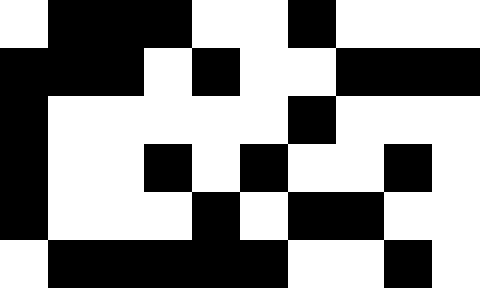[["white", "black", "black", "black", "white", "white", "black", "white", "white", "white"], ["black", "black", "black", "white", "black", "white", "white", "black", "black", "black"], ["black", "white", "white", "white", "white", "white", "black", "white", "white", "white"], ["black", "white", "white", "black", "white", "black", "white", "white", "black", "white"], ["black", "white", "white", "white", "black", "white", "black", "black", "white", "white"], ["white", "black", "black", "black", "black", "black", "white", "white", "black", "white"]]